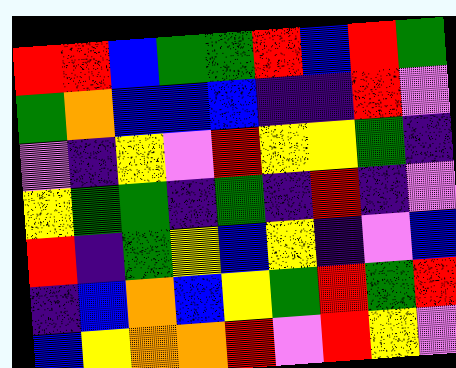[["red", "red", "blue", "green", "green", "red", "blue", "red", "green"], ["green", "orange", "blue", "blue", "blue", "indigo", "indigo", "red", "violet"], ["violet", "indigo", "yellow", "violet", "red", "yellow", "yellow", "green", "indigo"], ["yellow", "green", "green", "indigo", "green", "indigo", "red", "indigo", "violet"], ["red", "indigo", "green", "yellow", "blue", "yellow", "indigo", "violet", "blue"], ["indigo", "blue", "orange", "blue", "yellow", "green", "red", "green", "red"], ["blue", "yellow", "orange", "orange", "red", "violet", "red", "yellow", "violet"]]